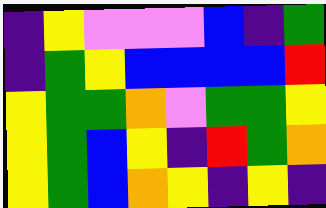[["indigo", "yellow", "violet", "violet", "violet", "blue", "indigo", "green"], ["indigo", "green", "yellow", "blue", "blue", "blue", "blue", "red"], ["yellow", "green", "green", "orange", "violet", "green", "green", "yellow"], ["yellow", "green", "blue", "yellow", "indigo", "red", "green", "orange"], ["yellow", "green", "blue", "orange", "yellow", "indigo", "yellow", "indigo"]]